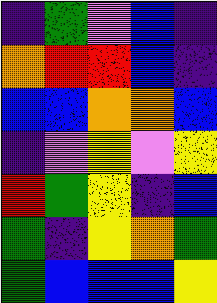[["indigo", "green", "violet", "blue", "indigo"], ["orange", "red", "red", "blue", "indigo"], ["blue", "blue", "orange", "orange", "blue"], ["indigo", "violet", "yellow", "violet", "yellow"], ["red", "green", "yellow", "indigo", "blue"], ["green", "indigo", "yellow", "orange", "green"], ["green", "blue", "blue", "blue", "yellow"]]